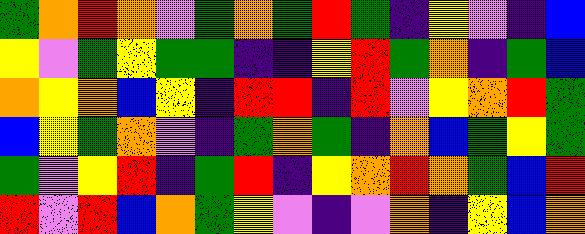[["green", "orange", "red", "orange", "violet", "green", "orange", "green", "red", "green", "indigo", "yellow", "violet", "indigo", "blue"], ["yellow", "violet", "green", "yellow", "green", "green", "indigo", "indigo", "yellow", "red", "green", "orange", "indigo", "green", "blue"], ["orange", "yellow", "orange", "blue", "yellow", "indigo", "red", "red", "indigo", "red", "violet", "yellow", "orange", "red", "green"], ["blue", "yellow", "green", "orange", "violet", "indigo", "green", "orange", "green", "indigo", "orange", "blue", "green", "yellow", "green"], ["green", "violet", "yellow", "red", "indigo", "green", "red", "indigo", "yellow", "orange", "red", "orange", "green", "blue", "red"], ["red", "violet", "red", "blue", "orange", "green", "yellow", "violet", "indigo", "violet", "orange", "indigo", "yellow", "blue", "orange"]]